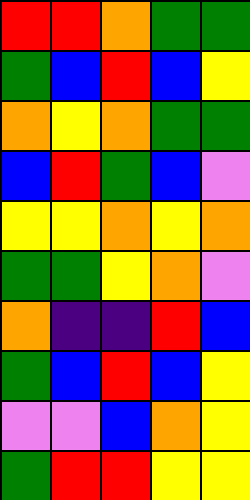[["red", "red", "orange", "green", "green"], ["green", "blue", "red", "blue", "yellow"], ["orange", "yellow", "orange", "green", "green"], ["blue", "red", "green", "blue", "violet"], ["yellow", "yellow", "orange", "yellow", "orange"], ["green", "green", "yellow", "orange", "violet"], ["orange", "indigo", "indigo", "red", "blue"], ["green", "blue", "red", "blue", "yellow"], ["violet", "violet", "blue", "orange", "yellow"], ["green", "red", "red", "yellow", "yellow"]]